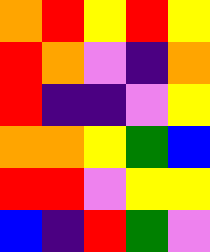[["orange", "red", "yellow", "red", "yellow"], ["red", "orange", "violet", "indigo", "orange"], ["red", "indigo", "indigo", "violet", "yellow"], ["orange", "orange", "yellow", "green", "blue"], ["red", "red", "violet", "yellow", "yellow"], ["blue", "indigo", "red", "green", "violet"]]